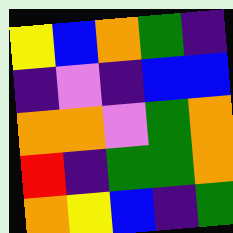[["yellow", "blue", "orange", "green", "indigo"], ["indigo", "violet", "indigo", "blue", "blue"], ["orange", "orange", "violet", "green", "orange"], ["red", "indigo", "green", "green", "orange"], ["orange", "yellow", "blue", "indigo", "green"]]